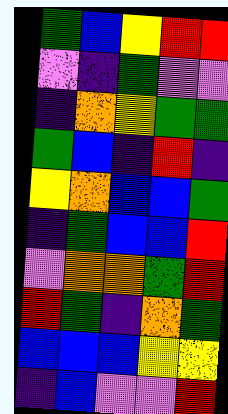[["green", "blue", "yellow", "red", "red"], ["violet", "indigo", "green", "violet", "violet"], ["indigo", "orange", "yellow", "green", "green"], ["green", "blue", "indigo", "red", "indigo"], ["yellow", "orange", "blue", "blue", "green"], ["indigo", "green", "blue", "blue", "red"], ["violet", "orange", "orange", "green", "red"], ["red", "green", "indigo", "orange", "green"], ["blue", "blue", "blue", "yellow", "yellow"], ["indigo", "blue", "violet", "violet", "red"]]